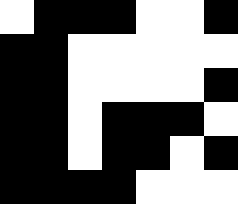[["white", "black", "black", "black", "white", "white", "black"], ["black", "black", "white", "white", "white", "white", "white"], ["black", "black", "white", "white", "white", "white", "black"], ["black", "black", "white", "black", "black", "black", "white"], ["black", "black", "white", "black", "black", "white", "black"], ["black", "black", "black", "black", "white", "white", "white"]]